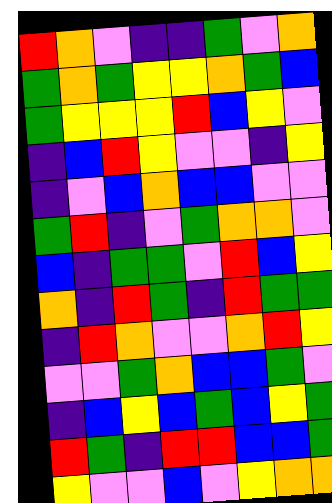[["red", "orange", "violet", "indigo", "indigo", "green", "violet", "orange"], ["green", "orange", "green", "yellow", "yellow", "orange", "green", "blue"], ["green", "yellow", "yellow", "yellow", "red", "blue", "yellow", "violet"], ["indigo", "blue", "red", "yellow", "violet", "violet", "indigo", "yellow"], ["indigo", "violet", "blue", "orange", "blue", "blue", "violet", "violet"], ["green", "red", "indigo", "violet", "green", "orange", "orange", "violet"], ["blue", "indigo", "green", "green", "violet", "red", "blue", "yellow"], ["orange", "indigo", "red", "green", "indigo", "red", "green", "green"], ["indigo", "red", "orange", "violet", "violet", "orange", "red", "yellow"], ["violet", "violet", "green", "orange", "blue", "blue", "green", "violet"], ["indigo", "blue", "yellow", "blue", "green", "blue", "yellow", "green"], ["red", "green", "indigo", "red", "red", "blue", "blue", "green"], ["yellow", "violet", "violet", "blue", "violet", "yellow", "orange", "orange"]]